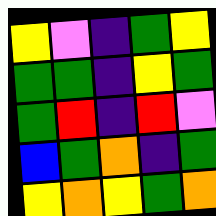[["yellow", "violet", "indigo", "green", "yellow"], ["green", "green", "indigo", "yellow", "green"], ["green", "red", "indigo", "red", "violet"], ["blue", "green", "orange", "indigo", "green"], ["yellow", "orange", "yellow", "green", "orange"]]